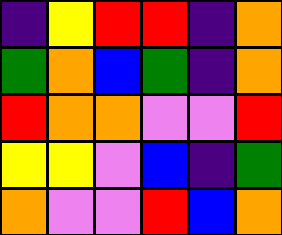[["indigo", "yellow", "red", "red", "indigo", "orange"], ["green", "orange", "blue", "green", "indigo", "orange"], ["red", "orange", "orange", "violet", "violet", "red"], ["yellow", "yellow", "violet", "blue", "indigo", "green"], ["orange", "violet", "violet", "red", "blue", "orange"]]